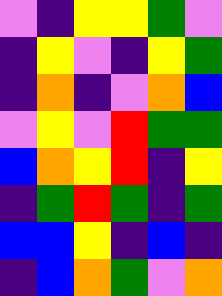[["violet", "indigo", "yellow", "yellow", "green", "violet"], ["indigo", "yellow", "violet", "indigo", "yellow", "green"], ["indigo", "orange", "indigo", "violet", "orange", "blue"], ["violet", "yellow", "violet", "red", "green", "green"], ["blue", "orange", "yellow", "red", "indigo", "yellow"], ["indigo", "green", "red", "green", "indigo", "green"], ["blue", "blue", "yellow", "indigo", "blue", "indigo"], ["indigo", "blue", "orange", "green", "violet", "orange"]]